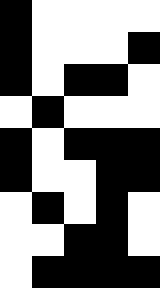[["black", "white", "white", "white", "white"], ["black", "white", "white", "white", "black"], ["black", "white", "black", "black", "white"], ["white", "black", "white", "white", "white"], ["black", "white", "black", "black", "black"], ["black", "white", "white", "black", "black"], ["white", "black", "white", "black", "white"], ["white", "white", "black", "black", "white"], ["white", "black", "black", "black", "black"]]